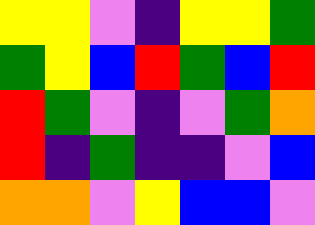[["yellow", "yellow", "violet", "indigo", "yellow", "yellow", "green"], ["green", "yellow", "blue", "red", "green", "blue", "red"], ["red", "green", "violet", "indigo", "violet", "green", "orange"], ["red", "indigo", "green", "indigo", "indigo", "violet", "blue"], ["orange", "orange", "violet", "yellow", "blue", "blue", "violet"]]